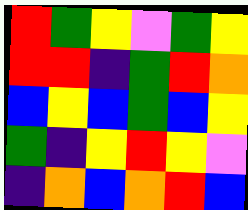[["red", "green", "yellow", "violet", "green", "yellow"], ["red", "red", "indigo", "green", "red", "orange"], ["blue", "yellow", "blue", "green", "blue", "yellow"], ["green", "indigo", "yellow", "red", "yellow", "violet"], ["indigo", "orange", "blue", "orange", "red", "blue"]]